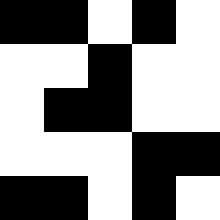[["black", "black", "white", "black", "white"], ["white", "white", "black", "white", "white"], ["white", "black", "black", "white", "white"], ["white", "white", "white", "black", "black"], ["black", "black", "white", "black", "white"]]